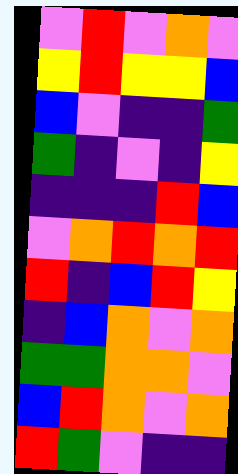[["violet", "red", "violet", "orange", "violet"], ["yellow", "red", "yellow", "yellow", "blue"], ["blue", "violet", "indigo", "indigo", "green"], ["green", "indigo", "violet", "indigo", "yellow"], ["indigo", "indigo", "indigo", "red", "blue"], ["violet", "orange", "red", "orange", "red"], ["red", "indigo", "blue", "red", "yellow"], ["indigo", "blue", "orange", "violet", "orange"], ["green", "green", "orange", "orange", "violet"], ["blue", "red", "orange", "violet", "orange"], ["red", "green", "violet", "indigo", "indigo"]]